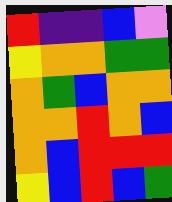[["red", "indigo", "indigo", "blue", "violet"], ["yellow", "orange", "orange", "green", "green"], ["orange", "green", "blue", "orange", "orange"], ["orange", "orange", "red", "orange", "blue"], ["orange", "blue", "red", "red", "red"], ["yellow", "blue", "red", "blue", "green"]]